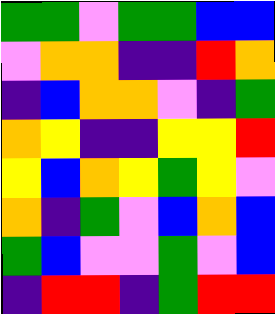[["green", "green", "violet", "green", "green", "blue", "blue"], ["violet", "orange", "orange", "indigo", "indigo", "red", "orange"], ["indigo", "blue", "orange", "orange", "violet", "indigo", "green"], ["orange", "yellow", "indigo", "indigo", "yellow", "yellow", "red"], ["yellow", "blue", "orange", "yellow", "green", "yellow", "violet"], ["orange", "indigo", "green", "violet", "blue", "orange", "blue"], ["green", "blue", "violet", "violet", "green", "violet", "blue"], ["indigo", "red", "red", "indigo", "green", "red", "red"]]